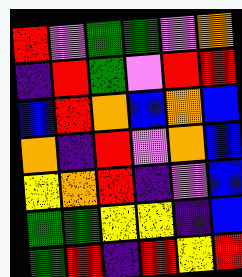[["red", "violet", "green", "green", "violet", "orange"], ["indigo", "red", "green", "violet", "red", "red"], ["blue", "red", "orange", "blue", "orange", "blue"], ["orange", "indigo", "red", "violet", "orange", "blue"], ["yellow", "orange", "red", "indigo", "violet", "blue"], ["green", "green", "yellow", "yellow", "indigo", "blue"], ["green", "red", "indigo", "red", "yellow", "red"]]